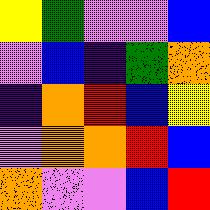[["yellow", "green", "violet", "violet", "blue"], ["violet", "blue", "indigo", "green", "orange"], ["indigo", "orange", "red", "blue", "yellow"], ["violet", "orange", "orange", "red", "blue"], ["orange", "violet", "violet", "blue", "red"]]